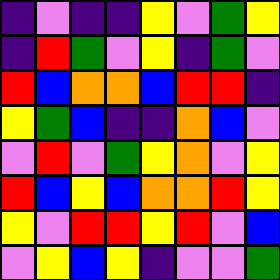[["indigo", "violet", "indigo", "indigo", "yellow", "violet", "green", "yellow"], ["indigo", "red", "green", "violet", "yellow", "indigo", "green", "violet"], ["red", "blue", "orange", "orange", "blue", "red", "red", "indigo"], ["yellow", "green", "blue", "indigo", "indigo", "orange", "blue", "violet"], ["violet", "red", "violet", "green", "yellow", "orange", "violet", "yellow"], ["red", "blue", "yellow", "blue", "orange", "orange", "red", "yellow"], ["yellow", "violet", "red", "red", "yellow", "red", "violet", "blue"], ["violet", "yellow", "blue", "yellow", "indigo", "violet", "violet", "green"]]